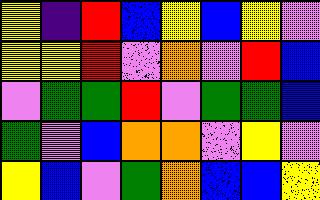[["yellow", "indigo", "red", "blue", "yellow", "blue", "yellow", "violet"], ["yellow", "yellow", "red", "violet", "orange", "violet", "red", "blue"], ["violet", "green", "green", "red", "violet", "green", "green", "blue"], ["green", "violet", "blue", "orange", "orange", "violet", "yellow", "violet"], ["yellow", "blue", "violet", "green", "orange", "blue", "blue", "yellow"]]